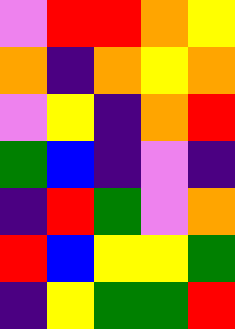[["violet", "red", "red", "orange", "yellow"], ["orange", "indigo", "orange", "yellow", "orange"], ["violet", "yellow", "indigo", "orange", "red"], ["green", "blue", "indigo", "violet", "indigo"], ["indigo", "red", "green", "violet", "orange"], ["red", "blue", "yellow", "yellow", "green"], ["indigo", "yellow", "green", "green", "red"]]